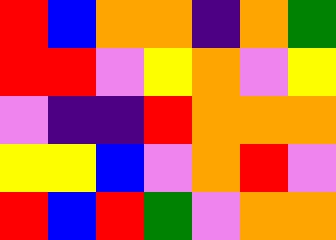[["red", "blue", "orange", "orange", "indigo", "orange", "green"], ["red", "red", "violet", "yellow", "orange", "violet", "yellow"], ["violet", "indigo", "indigo", "red", "orange", "orange", "orange"], ["yellow", "yellow", "blue", "violet", "orange", "red", "violet"], ["red", "blue", "red", "green", "violet", "orange", "orange"]]